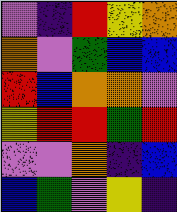[["violet", "indigo", "red", "yellow", "orange"], ["orange", "violet", "green", "blue", "blue"], ["red", "blue", "orange", "orange", "violet"], ["yellow", "red", "red", "green", "red"], ["violet", "violet", "orange", "indigo", "blue"], ["blue", "green", "violet", "yellow", "indigo"]]